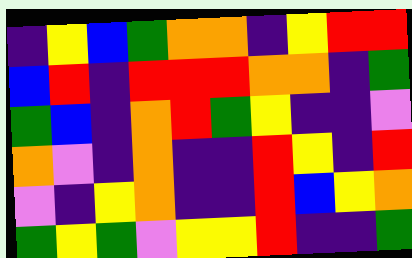[["indigo", "yellow", "blue", "green", "orange", "orange", "indigo", "yellow", "red", "red"], ["blue", "red", "indigo", "red", "red", "red", "orange", "orange", "indigo", "green"], ["green", "blue", "indigo", "orange", "red", "green", "yellow", "indigo", "indigo", "violet"], ["orange", "violet", "indigo", "orange", "indigo", "indigo", "red", "yellow", "indigo", "red"], ["violet", "indigo", "yellow", "orange", "indigo", "indigo", "red", "blue", "yellow", "orange"], ["green", "yellow", "green", "violet", "yellow", "yellow", "red", "indigo", "indigo", "green"]]